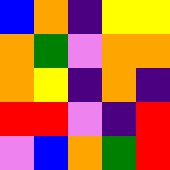[["blue", "orange", "indigo", "yellow", "yellow"], ["orange", "green", "violet", "orange", "orange"], ["orange", "yellow", "indigo", "orange", "indigo"], ["red", "red", "violet", "indigo", "red"], ["violet", "blue", "orange", "green", "red"]]